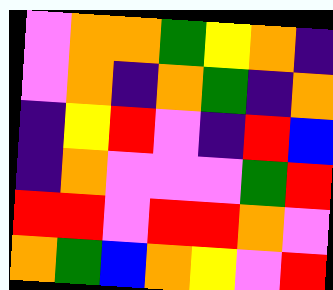[["violet", "orange", "orange", "green", "yellow", "orange", "indigo"], ["violet", "orange", "indigo", "orange", "green", "indigo", "orange"], ["indigo", "yellow", "red", "violet", "indigo", "red", "blue"], ["indigo", "orange", "violet", "violet", "violet", "green", "red"], ["red", "red", "violet", "red", "red", "orange", "violet"], ["orange", "green", "blue", "orange", "yellow", "violet", "red"]]